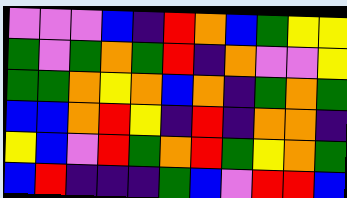[["violet", "violet", "violet", "blue", "indigo", "red", "orange", "blue", "green", "yellow", "yellow"], ["green", "violet", "green", "orange", "green", "red", "indigo", "orange", "violet", "violet", "yellow"], ["green", "green", "orange", "yellow", "orange", "blue", "orange", "indigo", "green", "orange", "green"], ["blue", "blue", "orange", "red", "yellow", "indigo", "red", "indigo", "orange", "orange", "indigo"], ["yellow", "blue", "violet", "red", "green", "orange", "red", "green", "yellow", "orange", "green"], ["blue", "red", "indigo", "indigo", "indigo", "green", "blue", "violet", "red", "red", "blue"]]